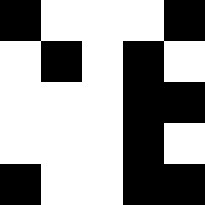[["black", "white", "white", "white", "black"], ["white", "black", "white", "black", "white"], ["white", "white", "white", "black", "black"], ["white", "white", "white", "black", "white"], ["black", "white", "white", "black", "black"]]